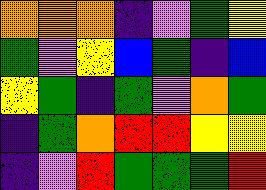[["orange", "orange", "orange", "indigo", "violet", "green", "yellow"], ["green", "violet", "yellow", "blue", "green", "indigo", "blue"], ["yellow", "green", "indigo", "green", "violet", "orange", "green"], ["indigo", "green", "orange", "red", "red", "yellow", "yellow"], ["indigo", "violet", "red", "green", "green", "green", "red"]]